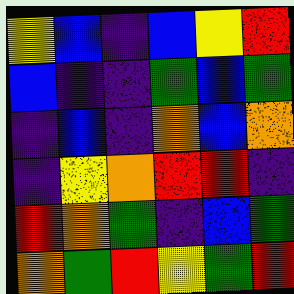[["yellow", "blue", "indigo", "blue", "yellow", "red"], ["blue", "indigo", "indigo", "green", "blue", "green"], ["indigo", "blue", "indigo", "orange", "blue", "orange"], ["indigo", "yellow", "orange", "red", "red", "indigo"], ["red", "orange", "green", "indigo", "blue", "green"], ["orange", "green", "red", "yellow", "green", "red"]]